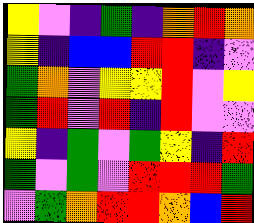[["yellow", "violet", "indigo", "green", "indigo", "orange", "red", "orange"], ["yellow", "indigo", "blue", "blue", "red", "red", "indigo", "violet"], ["green", "orange", "violet", "yellow", "yellow", "red", "violet", "yellow"], ["green", "red", "violet", "red", "indigo", "red", "violet", "violet"], ["yellow", "indigo", "green", "violet", "green", "yellow", "indigo", "red"], ["green", "violet", "green", "violet", "red", "red", "red", "green"], ["violet", "green", "orange", "red", "red", "orange", "blue", "red"]]